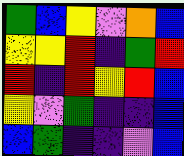[["green", "blue", "yellow", "violet", "orange", "blue"], ["yellow", "yellow", "red", "indigo", "green", "red"], ["red", "indigo", "red", "yellow", "red", "blue"], ["yellow", "violet", "green", "indigo", "indigo", "blue"], ["blue", "green", "indigo", "indigo", "violet", "blue"]]